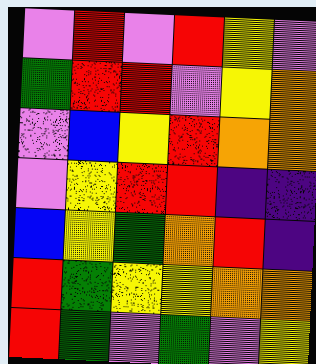[["violet", "red", "violet", "red", "yellow", "violet"], ["green", "red", "red", "violet", "yellow", "orange"], ["violet", "blue", "yellow", "red", "orange", "orange"], ["violet", "yellow", "red", "red", "indigo", "indigo"], ["blue", "yellow", "green", "orange", "red", "indigo"], ["red", "green", "yellow", "yellow", "orange", "orange"], ["red", "green", "violet", "green", "violet", "yellow"]]